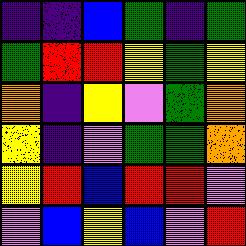[["indigo", "indigo", "blue", "green", "indigo", "green"], ["green", "red", "red", "yellow", "green", "yellow"], ["orange", "indigo", "yellow", "violet", "green", "orange"], ["yellow", "indigo", "violet", "green", "green", "orange"], ["yellow", "red", "blue", "red", "red", "violet"], ["violet", "blue", "yellow", "blue", "violet", "red"]]